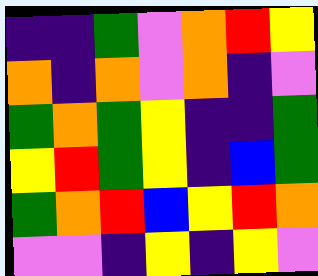[["indigo", "indigo", "green", "violet", "orange", "red", "yellow"], ["orange", "indigo", "orange", "violet", "orange", "indigo", "violet"], ["green", "orange", "green", "yellow", "indigo", "indigo", "green"], ["yellow", "red", "green", "yellow", "indigo", "blue", "green"], ["green", "orange", "red", "blue", "yellow", "red", "orange"], ["violet", "violet", "indigo", "yellow", "indigo", "yellow", "violet"]]